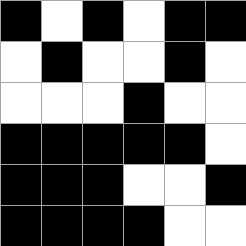[["black", "white", "black", "white", "black", "black"], ["white", "black", "white", "white", "black", "white"], ["white", "white", "white", "black", "white", "white"], ["black", "black", "black", "black", "black", "white"], ["black", "black", "black", "white", "white", "black"], ["black", "black", "black", "black", "white", "white"]]